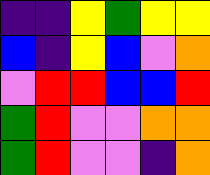[["indigo", "indigo", "yellow", "green", "yellow", "yellow"], ["blue", "indigo", "yellow", "blue", "violet", "orange"], ["violet", "red", "red", "blue", "blue", "red"], ["green", "red", "violet", "violet", "orange", "orange"], ["green", "red", "violet", "violet", "indigo", "orange"]]